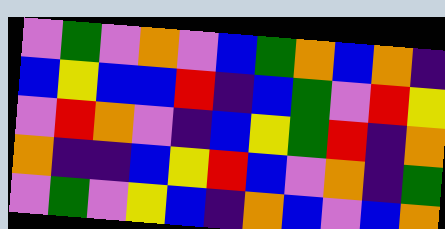[["violet", "green", "violet", "orange", "violet", "blue", "green", "orange", "blue", "orange", "indigo"], ["blue", "yellow", "blue", "blue", "red", "indigo", "blue", "green", "violet", "red", "yellow"], ["violet", "red", "orange", "violet", "indigo", "blue", "yellow", "green", "red", "indigo", "orange"], ["orange", "indigo", "indigo", "blue", "yellow", "red", "blue", "violet", "orange", "indigo", "green"], ["violet", "green", "violet", "yellow", "blue", "indigo", "orange", "blue", "violet", "blue", "orange"]]